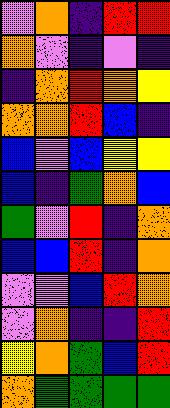[["violet", "orange", "indigo", "red", "red"], ["orange", "violet", "indigo", "violet", "indigo"], ["indigo", "orange", "red", "orange", "yellow"], ["orange", "orange", "red", "blue", "indigo"], ["blue", "violet", "blue", "yellow", "yellow"], ["blue", "indigo", "green", "orange", "blue"], ["green", "violet", "red", "indigo", "orange"], ["blue", "blue", "red", "indigo", "orange"], ["violet", "violet", "blue", "red", "orange"], ["violet", "orange", "indigo", "indigo", "red"], ["yellow", "orange", "green", "blue", "red"], ["orange", "green", "green", "green", "green"]]